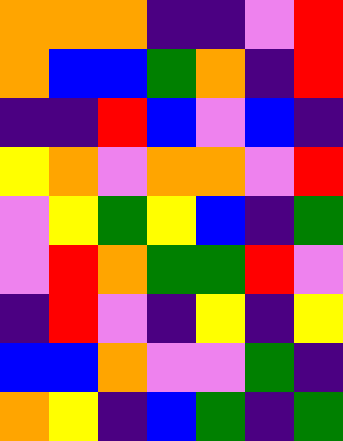[["orange", "orange", "orange", "indigo", "indigo", "violet", "red"], ["orange", "blue", "blue", "green", "orange", "indigo", "red"], ["indigo", "indigo", "red", "blue", "violet", "blue", "indigo"], ["yellow", "orange", "violet", "orange", "orange", "violet", "red"], ["violet", "yellow", "green", "yellow", "blue", "indigo", "green"], ["violet", "red", "orange", "green", "green", "red", "violet"], ["indigo", "red", "violet", "indigo", "yellow", "indigo", "yellow"], ["blue", "blue", "orange", "violet", "violet", "green", "indigo"], ["orange", "yellow", "indigo", "blue", "green", "indigo", "green"]]